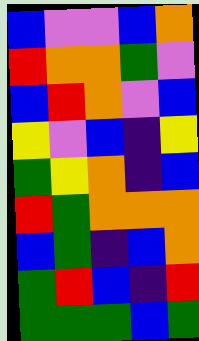[["blue", "violet", "violet", "blue", "orange"], ["red", "orange", "orange", "green", "violet"], ["blue", "red", "orange", "violet", "blue"], ["yellow", "violet", "blue", "indigo", "yellow"], ["green", "yellow", "orange", "indigo", "blue"], ["red", "green", "orange", "orange", "orange"], ["blue", "green", "indigo", "blue", "orange"], ["green", "red", "blue", "indigo", "red"], ["green", "green", "green", "blue", "green"]]